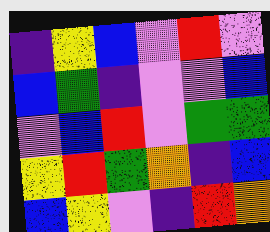[["indigo", "yellow", "blue", "violet", "red", "violet"], ["blue", "green", "indigo", "violet", "violet", "blue"], ["violet", "blue", "red", "violet", "green", "green"], ["yellow", "red", "green", "orange", "indigo", "blue"], ["blue", "yellow", "violet", "indigo", "red", "orange"]]